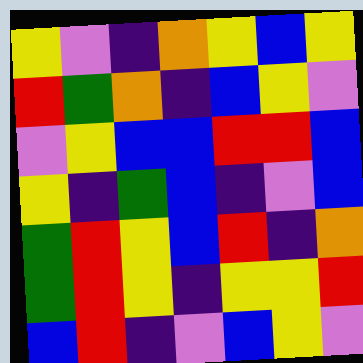[["yellow", "violet", "indigo", "orange", "yellow", "blue", "yellow"], ["red", "green", "orange", "indigo", "blue", "yellow", "violet"], ["violet", "yellow", "blue", "blue", "red", "red", "blue"], ["yellow", "indigo", "green", "blue", "indigo", "violet", "blue"], ["green", "red", "yellow", "blue", "red", "indigo", "orange"], ["green", "red", "yellow", "indigo", "yellow", "yellow", "red"], ["blue", "red", "indigo", "violet", "blue", "yellow", "violet"]]